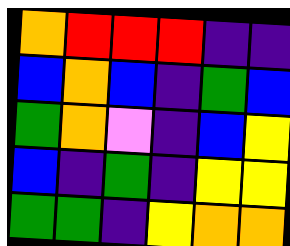[["orange", "red", "red", "red", "indigo", "indigo"], ["blue", "orange", "blue", "indigo", "green", "blue"], ["green", "orange", "violet", "indigo", "blue", "yellow"], ["blue", "indigo", "green", "indigo", "yellow", "yellow"], ["green", "green", "indigo", "yellow", "orange", "orange"]]